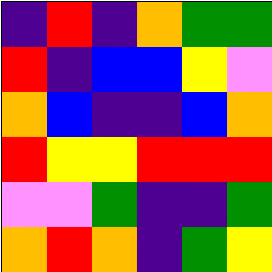[["indigo", "red", "indigo", "orange", "green", "green"], ["red", "indigo", "blue", "blue", "yellow", "violet"], ["orange", "blue", "indigo", "indigo", "blue", "orange"], ["red", "yellow", "yellow", "red", "red", "red"], ["violet", "violet", "green", "indigo", "indigo", "green"], ["orange", "red", "orange", "indigo", "green", "yellow"]]